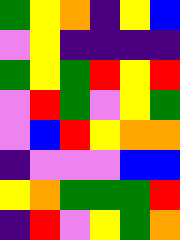[["green", "yellow", "orange", "indigo", "yellow", "blue"], ["violet", "yellow", "indigo", "indigo", "indigo", "indigo"], ["green", "yellow", "green", "red", "yellow", "red"], ["violet", "red", "green", "violet", "yellow", "green"], ["violet", "blue", "red", "yellow", "orange", "orange"], ["indigo", "violet", "violet", "violet", "blue", "blue"], ["yellow", "orange", "green", "green", "green", "red"], ["indigo", "red", "violet", "yellow", "green", "orange"]]